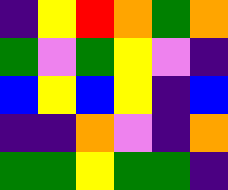[["indigo", "yellow", "red", "orange", "green", "orange"], ["green", "violet", "green", "yellow", "violet", "indigo"], ["blue", "yellow", "blue", "yellow", "indigo", "blue"], ["indigo", "indigo", "orange", "violet", "indigo", "orange"], ["green", "green", "yellow", "green", "green", "indigo"]]